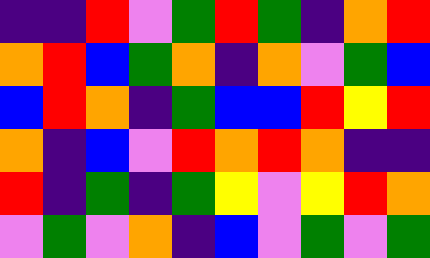[["indigo", "indigo", "red", "violet", "green", "red", "green", "indigo", "orange", "red"], ["orange", "red", "blue", "green", "orange", "indigo", "orange", "violet", "green", "blue"], ["blue", "red", "orange", "indigo", "green", "blue", "blue", "red", "yellow", "red"], ["orange", "indigo", "blue", "violet", "red", "orange", "red", "orange", "indigo", "indigo"], ["red", "indigo", "green", "indigo", "green", "yellow", "violet", "yellow", "red", "orange"], ["violet", "green", "violet", "orange", "indigo", "blue", "violet", "green", "violet", "green"]]